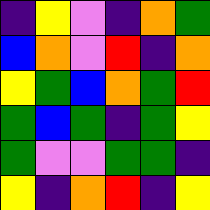[["indigo", "yellow", "violet", "indigo", "orange", "green"], ["blue", "orange", "violet", "red", "indigo", "orange"], ["yellow", "green", "blue", "orange", "green", "red"], ["green", "blue", "green", "indigo", "green", "yellow"], ["green", "violet", "violet", "green", "green", "indigo"], ["yellow", "indigo", "orange", "red", "indigo", "yellow"]]